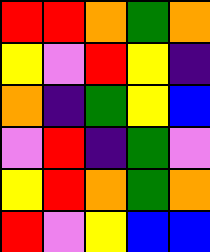[["red", "red", "orange", "green", "orange"], ["yellow", "violet", "red", "yellow", "indigo"], ["orange", "indigo", "green", "yellow", "blue"], ["violet", "red", "indigo", "green", "violet"], ["yellow", "red", "orange", "green", "orange"], ["red", "violet", "yellow", "blue", "blue"]]